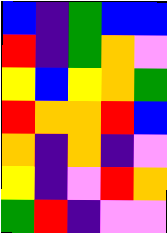[["blue", "indigo", "green", "blue", "blue"], ["red", "indigo", "green", "orange", "violet"], ["yellow", "blue", "yellow", "orange", "green"], ["red", "orange", "orange", "red", "blue"], ["orange", "indigo", "orange", "indigo", "violet"], ["yellow", "indigo", "violet", "red", "orange"], ["green", "red", "indigo", "violet", "violet"]]